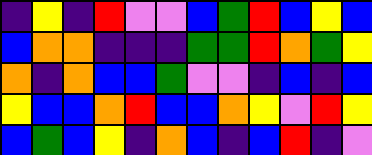[["indigo", "yellow", "indigo", "red", "violet", "violet", "blue", "green", "red", "blue", "yellow", "blue"], ["blue", "orange", "orange", "indigo", "indigo", "indigo", "green", "green", "red", "orange", "green", "yellow"], ["orange", "indigo", "orange", "blue", "blue", "green", "violet", "violet", "indigo", "blue", "indigo", "blue"], ["yellow", "blue", "blue", "orange", "red", "blue", "blue", "orange", "yellow", "violet", "red", "yellow"], ["blue", "green", "blue", "yellow", "indigo", "orange", "blue", "indigo", "blue", "red", "indigo", "violet"]]